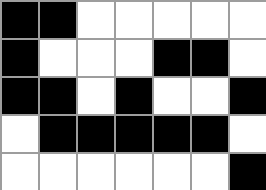[["black", "black", "white", "white", "white", "white", "white"], ["black", "white", "white", "white", "black", "black", "white"], ["black", "black", "white", "black", "white", "white", "black"], ["white", "black", "black", "black", "black", "black", "white"], ["white", "white", "white", "white", "white", "white", "black"]]